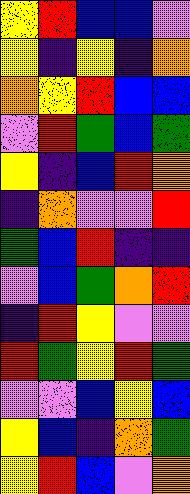[["yellow", "red", "blue", "blue", "violet"], ["yellow", "indigo", "yellow", "indigo", "orange"], ["orange", "yellow", "red", "blue", "blue"], ["violet", "red", "green", "blue", "green"], ["yellow", "indigo", "blue", "red", "orange"], ["indigo", "orange", "violet", "violet", "red"], ["green", "blue", "red", "indigo", "indigo"], ["violet", "blue", "green", "orange", "red"], ["indigo", "red", "yellow", "violet", "violet"], ["red", "green", "yellow", "red", "green"], ["violet", "violet", "blue", "yellow", "blue"], ["yellow", "blue", "indigo", "orange", "green"], ["yellow", "red", "blue", "violet", "orange"]]